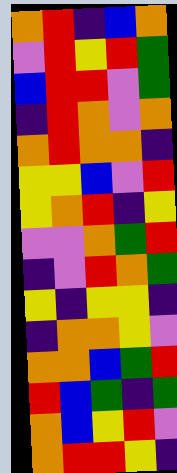[["orange", "red", "indigo", "blue", "orange"], ["violet", "red", "yellow", "red", "green"], ["blue", "red", "red", "violet", "green"], ["indigo", "red", "orange", "violet", "orange"], ["orange", "red", "orange", "orange", "indigo"], ["yellow", "yellow", "blue", "violet", "red"], ["yellow", "orange", "red", "indigo", "yellow"], ["violet", "violet", "orange", "green", "red"], ["indigo", "violet", "red", "orange", "green"], ["yellow", "indigo", "yellow", "yellow", "indigo"], ["indigo", "orange", "orange", "yellow", "violet"], ["orange", "orange", "blue", "green", "red"], ["red", "blue", "green", "indigo", "green"], ["orange", "blue", "yellow", "red", "violet"], ["orange", "red", "red", "yellow", "indigo"]]